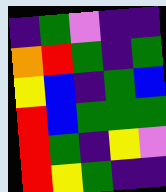[["indigo", "green", "violet", "indigo", "indigo"], ["orange", "red", "green", "indigo", "green"], ["yellow", "blue", "indigo", "green", "blue"], ["red", "blue", "green", "green", "green"], ["red", "green", "indigo", "yellow", "violet"], ["red", "yellow", "green", "indigo", "indigo"]]